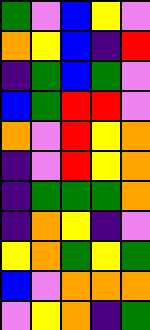[["green", "violet", "blue", "yellow", "violet"], ["orange", "yellow", "blue", "indigo", "red"], ["indigo", "green", "blue", "green", "violet"], ["blue", "green", "red", "red", "violet"], ["orange", "violet", "red", "yellow", "orange"], ["indigo", "violet", "red", "yellow", "orange"], ["indigo", "green", "green", "green", "orange"], ["indigo", "orange", "yellow", "indigo", "violet"], ["yellow", "orange", "green", "yellow", "green"], ["blue", "violet", "orange", "orange", "orange"], ["violet", "yellow", "orange", "indigo", "green"]]